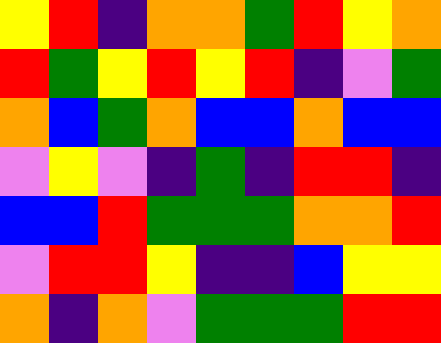[["yellow", "red", "indigo", "orange", "orange", "green", "red", "yellow", "orange"], ["red", "green", "yellow", "red", "yellow", "red", "indigo", "violet", "green"], ["orange", "blue", "green", "orange", "blue", "blue", "orange", "blue", "blue"], ["violet", "yellow", "violet", "indigo", "green", "indigo", "red", "red", "indigo"], ["blue", "blue", "red", "green", "green", "green", "orange", "orange", "red"], ["violet", "red", "red", "yellow", "indigo", "indigo", "blue", "yellow", "yellow"], ["orange", "indigo", "orange", "violet", "green", "green", "green", "red", "red"]]